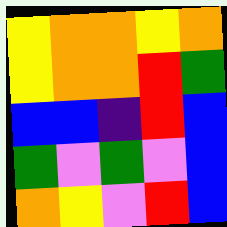[["yellow", "orange", "orange", "yellow", "orange"], ["yellow", "orange", "orange", "red", "green"], ["blue", "blue", "indigo", "red", "blue"], ["green", "violet", "green", "violet", "blue"], ["orange", "yellow", "violet", "red", "blue"]]